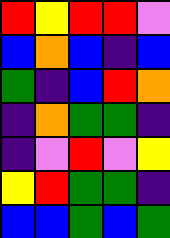[["red", "yellow", "red", "red", "violet"], ["blue", "orange", "blue", "indigo", "blue"], ["green", "indigo", "blue", "red", "orange"], ["indigo", "orange", "green", "green", "indigo"], ["indigo", "violet", "red", "violet", "yellow"], ["yellow", "red", "green", "green", "indigo"], ["blue", "blue", "green", "blue", "green"]]